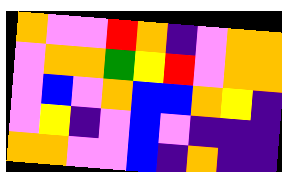[["orange", "violet", "violet", "red", "orange", "indigo", "violet", "orange", "orange"], ["violet", "orange", "orange", "green", "yellow", "red", "violet", "orange", "orange"], ["violet", "blue", "violet", "orange", "blue", "blue", "orange", "yellow", "indigo"], ["violet", "yellow", "indigo", "violet", "blue", "violet", "indigo", "indigo", "indigo"], ["orange", "orange", "violet", "violet", "blue", "indigo", "orange", "indigo", "indigo"]]